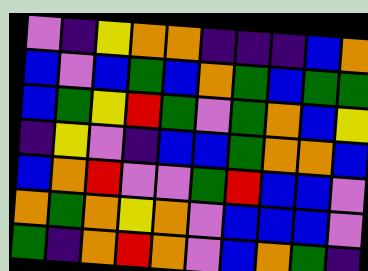[["violet", "indigo", "yellow", "orange", "orange", "indigo", "indigo", "indigo", "blue", "orange"], ["blue", "violet", "blue", "green", "blue", "orange", "green", "blue", "green", "green"], ["blue", "green", "yellow", "red", "green", "violet", "green", "orange", "blue", "yellow"], ["indigo", "yellow", "violet", "indigo", "blue", "blue", "green", "orange", "orange", "blue"], ["blue", "orange", "red", "violet", "violet", "green", "red", "blue", "blue", "violet"], ["orange", "green", "orange", "yellow", "orange", "violet", "blue", "blue", "blue", "violet"], ["green", "indigo", "orange", "red", "orange", "violet", "blue", "orange", "green", "indigo"]]